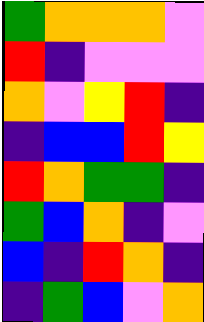[["green", "orange", "orange", "orange", "violet"], ["red", "indigo", "violet", "violet", "violet"], ["orange", "violet", "yellow", "red", "indigo"], ["indigo", "blue", "blue", "red", "yellow"], ["red", "orange", "green", "green", "indigo"], ["green", "blue", "orange", "indigo", "violet"], ["blue", "indigo", "red", "orange", "indigo"], ["indigo", "green", "blue", "violet", "orange"]]